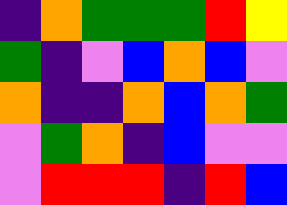[["indigo", "orange", "green", "green", "green", "red", "yellow"], ["green", "indigo", "violet", "blue", "orange", "blue", "violet"], ["orange", "indigo", "indigo", "orange", "blue", "orange", "green"], ["violet", "green", "orange", "indigo", "blue", "violet", "violet"], ["violet", "red", "red", "red", "indigo", "red", "blue"]]